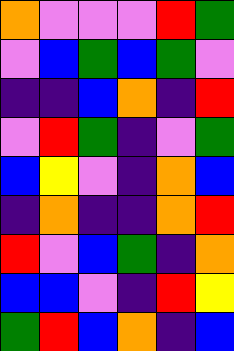[["orange", "violet", "violet", "violet", "red", "green"], ["violet", "blue", "green", "blue", "green", "violet"], ["indigo", "indigo", "blue", "orange", "indigo", "red"], ["violet", "red", "green", "indigo", "violet", "green"], ["blue", "yellow", "violet", "indigo", "orange", "blue"], ["indigo", "orange", "indigo", "indigo", "orange", "red"], ["red", "violet", "blue", "green", "indigo", "orange"], ["blue", "blue", "violet", "indigo", "red", "yellow"], ["green", "red", "blue", "orange", "indigo", "blue"]]